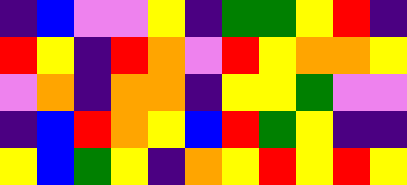[["indigo", "blue", "violet", "violet", "yellow", "indigo", "green", "green", "yellow", "red", "indigo"], ["red", "yellow", "indigo", "red", "orange", "violet", "red", "yellow", "orange", "orange", "yellow"], ["violet", "orange", "indigo", "orange", "orange", "indigo", "yellow", "yellow", "green", "violet", "violet"], ["indigo", "blue", "red", "orange", "yellow", "blue", "red", "green", "yellow", "indigo", "indigo"], ["yellow", "blue", "green", "yellow", "indigo", "orange", "yellow", "red", "yellow", "red", "yellow"]]